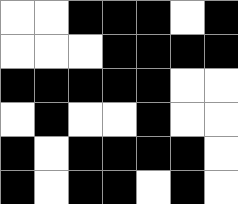[["white", "white", "black", "black", "black", "white", "black"], ["white", "white", "white", "black", "black", "black", "black"], ["black", "black", "black", "black", "black", "white", "white"], ["white", "black", "white", "white", "black", "white", "white"], ["black", "white", "black", "black", "black", "black", "white"], ["black", "white", "black", "black", "white", "black", "white"]]